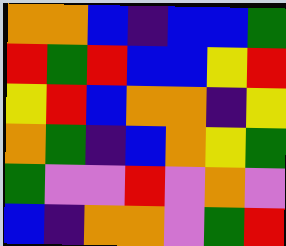[["orange", "orange", "blue", "indigo", "blue", "blue", "green"], ["red", "green", "red", "blue", "blue", "yellow", "red"], ["yellow", "red", "blue", "orange", "orange", "indigo", "yellow"], ["orange", "green", "indigo", "blue", "orange", "yellow", "green"], ["green", "violet", "violet", "red", "violet", "orange", "violet"], ["blue", "indigo", "orange", "orange", "violet", "green", "red"]]